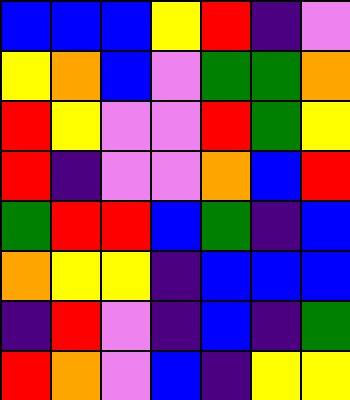[["blue", "blue", "blue", "yellow", "red", "indigo", "violet"], ["yellow", "orange", "blue", "violet", "green", "green", "orange"], ["red", "yellow", "violet", "violet", "red", "green", "yellow"], ["red", "indigo", "violet", "violet", "orange", "blue", "red"], ["green", "red", "red", "blue", "green", "indigo", "blue"], ["orange", "yellow", "yellow", "indigo", "blue", "blue", "blue"], ["indigo", "red", "violet", "indigo", "blue", "indigo", "green"], ["red", "orange", "violet", "blue", "indigo", "yellow", "yellow"]]